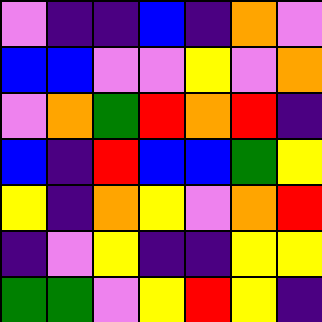[["violet", "indigo", "indigo", "blue", "indigo", "orange", "violet"], ["blue", "blue", "violet", "violet", "yellow", "violet", "orange"], ["violet", "orange", "green", "red", "orange", "red", "indigo"], ["blue", "indigo", "red", "blue", "blue", "green", "yellow"], ["yellow", "indigo", "orange", "yellow", "violet", "orange", "red"], ["indigo", "violet", "yellow", "indigo", "indigo", "yellow", "yellow"], ["green", "green", "violet", "yellow", "red", "yellow", "indigo"]]